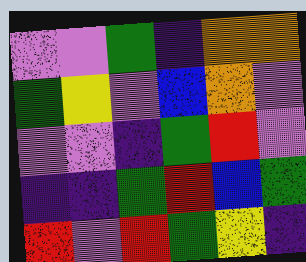[["violet", "violet", "green", "indigo", "orange", "orange"], ["green", "yellow", "violet", "blue", "orange", "violet"], ["violet", "violet", "indigo", "green", "red", "violet"], ["indigo", "indigo", "green", "red", "blue", "green"], ["red", "violet", "red", "green", "yellow", "indigo"]]